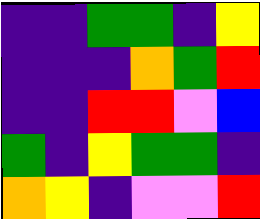[["indigo", "indigo", "green", "green", "indigo", "yellow"], ["indigo", "indigo", "indigo", "orange", "green", "red"], ["indigo", "indigo", "red", "red", "violet", "blue"], ["green", "indigo", "yellow", "green", "green", "indigo"], ["orange", "yellow", "indigo", "violet", "violet", "red"]]